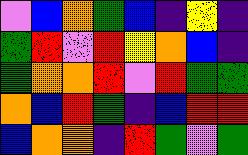[["violet", "blue", "orange", "green", "blue", "indigo", "yellow", "indigo"], ["green", "red", "violet", "red", "yellow", "orange", "blue", "indigo"], ["green", "orange", "orange", "red", "violet", "red", "green", "green"], ["orange", "blue", "red", "green", "indigo", "blue", "red", "red"], ["blue", "orange", "orange", "indigo", "red", "green", "violet", "green"]]